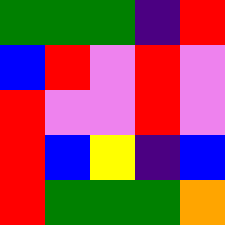[["green", "green", "green", "indigo", "red"], ["blue", "red", "violet", "red", "violet"], ["red", "violet", "violet", "red", "violet"], ["red", "blue", "yellow", "indigo", "blue"], ["red", "green", "green", "green", "orange"]]